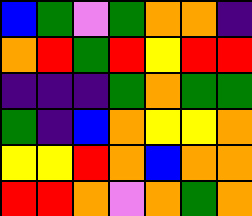[["blue", "green", "violet", "green", "orange", "orange", "indigo"], ["orange", "red", "green", "red", "yellow", "red", "red"], ["indigo", "indigo", "indigo", "green", "orange", "green", "green"], ["green", "indigo", "blue", "orange", "yellow", "yellow", "orange"], ["yellow", "yellow", "red", "orange", "blue", "orange", "orange"], ["red", "red", "orange", "violet", "orange", "green", "orange"]]